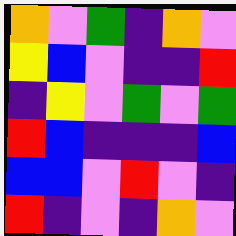[["orange", "violet", "green", "indigo", "orange", "violet"], ["yellow", "blue", "violet", "indigo", "indigo", "red"], ["indigo", "yellow", "violet", "green", "violet", "green"], ["red", "blue", "indigo", "indigo", "indigo", "blue"], ["blue", "blue", "violet", "red", "violet", "indigo"], ["red", "indigo", "violet", "indigo", "orange", "violet"]]